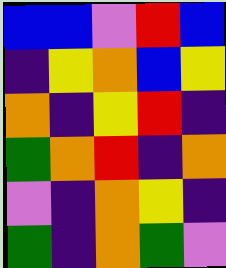[["blue", "blue", "violet", "red", "blue"], ["indigo", "yellow", "orange", "blue", "yellow"], ["orange", "indigo", "yellow", "red", "indigo"], ["green", "orange", "red", "indigo", "orange"], ["violet", "indigo", "orange", "yellow", "indigo"], ["green", "indigo", "orange", "green", "violet"]]